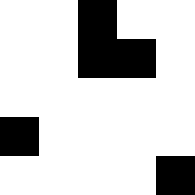[["white", "white", "black", "white", "white"], ["white", "white", "black", "black", "white"], ["white", "white", "white", "white", "white"], ["black", "white", "white", "white", "white"], ["white", "white", "white", "white", "black"]]